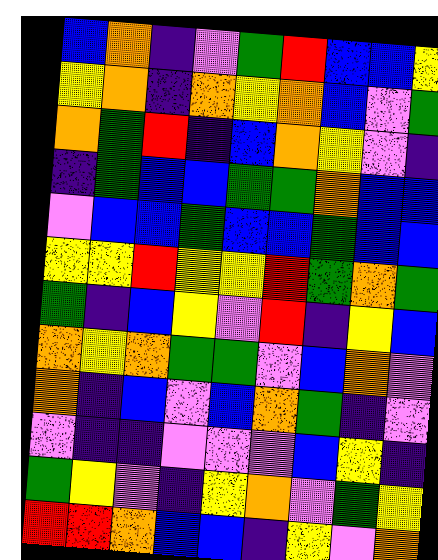[["blue", "orange", "indigo", "violet", "green", "red", "blue", "blue", "yellow"], ["yellow", "orange", "indigo", "orange", "yellow", "orange", "blue", "violet", "green"], ["orange", "green", "red", "indigo", "blue", "orange", "yellow", "violet", "indigo"], ["indigo", "green", "blue", "blue", "green", "green", "orange", "blue", "blue"], ["violet", "blue", "blue", "green", "blue", "blue", "green", "blue", "blue"], ["yellow", "yellow", "red", "yellow", "yellow", "red", "green", "orange", "green"], ["green", "indigo", "blue", "yellow", "violet", "red", "indigo", "yellow", "blue"], ["orange", "yellow", "orange", "green", "green", "violet", "blue", "orange", "violet"], ["orange", "indigo", "blue", "violet", "blue", "orange", "green", "indigo", "violet"], ["violet", "indigo", "indigo", "violet", "violet", "violet", "blue", "yellow", "indigo"], ["green", "yellow", "violet", "indigo", "yellow", "orange", "violet", "green", "yellow"], ["red", "red", "orange", "blue", "blue", "indigo", "yellow", "violet", "orange"]]